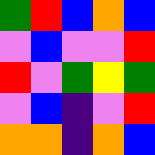[["green", "red", "blue", "orange", "blue"], ["violet", "blue", "violet", "violet", "red"], ["red", "violet", "green", "yellow", "green"], ["violet", "blue", "indigo", "violet", "red"], ["orange", "orange", "indigo", "orange", "blue"]]